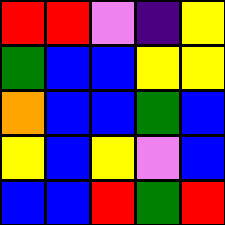[["red", "red", "violet", "indigo", "yellow"], ["green", "blue", "blue", "yellow", "yellow"], ["orange", "blue", "blue", "green", "blue"], ["yellow", "blue", "yellow", "violet", "blue"], ["blue", "blue", "red", "green", "red"]]